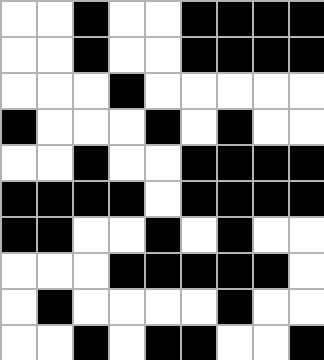[["white", "white", "black", "white", "white", "black", "black", "black", "black"], ["white", "white", "black", "white", "white", "black", "black", "black", "black"], ["white", "white", "white", "black", "white", "white", "white", "white", "white"], ["black", "white", "white", "white", "black", "white", "black", "white", "white"], ["white", "white", "black", "white", "white", "black", "black", "black", "black"], ["black", "black", "black", "black", "white", "black", "black", "black", "black"], ["black", "black", "white", "white", "black", "white", "black", "white", "white"], ["white", "white", "white", "black", "black", "black", "black", "black", "white"], ["white", "black", "white", "white", "white", "white", "black", "white", "white"], ["white", "white", "black", "white", "black", "black", "white", "white", "black"]]